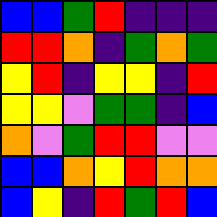[["blue", "blue", "green", "red", "indigo", "indigo", "indigo"], ["red", "red", "orange", "indigo", "green", "orange", "green"], ["yellow", "red", "indigo", "yellow", "yellow", "indigo", "red"], ["yellow", "yellow", "violet", "green", "green", "indigo", "blue"], ["orange", "violet", "green", "red", "red", "violet", "violet"], ["blue", "blue", "orange", "yellow", "red", "orange", "orange"], ["blue", "yellow", "indigo", "red", "green", "red", "blue"]]